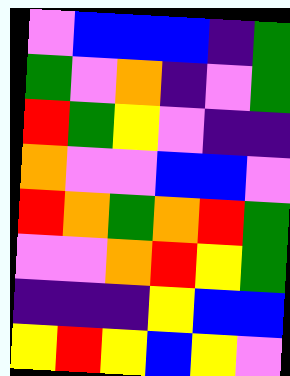[["violet", "blue", "blue", "blue", "indigo", "green"], ["green", "violet", "orange", "indigo", "violet", "green"], ["red", "green", "yellow", "violet", "indigo", "indigo"], ["orange", "violet", "violet", "blue", "blue", "violet"], ["red", "orange", "green", "orange", "red", "green"], ["violet", "violet", "orange", "red", "yellow", "green"], ["indigo", "indigo", "indigo", "yellow", "blue", "blue"], ["yellow", "red", "yellow", "blue", "yellow", "violet"]]